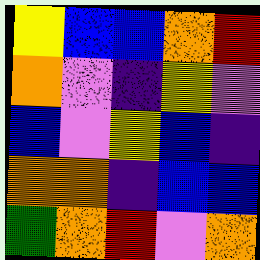[["yellow", "blue", "blue", "orange", "red"], ["orange", "violet", "indigo", "yellow", "violet"], ["blue", "violet", "yellow", "blue", "indigo"], ["orange", "orange", "indigo", "blue", "blue"], ["green", "orange", "red", "violet", "orange"]]